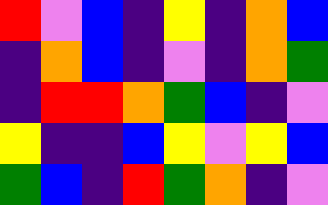[["red", "violet", "blue", "indigo", "yellow", "indigo", "orange", "blue"], ["indigo", "orange", "blue", "indigo", "violet", "indigo", "orange", "green"], ["indigo", "red", "red", "orange", "green", "blue", "indigo", "violet"], ["yellow", "indigo", "indigo", "blue", "yellow", "violet", "yellow", "blue"], ["green", "blue", "indigo", "red", "green", "orange", "indigo", "violet"]]